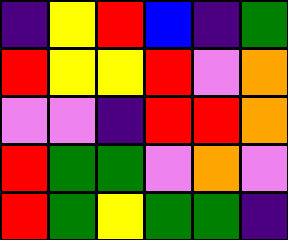[["indigo", "yellow", "red", "blue", "indigo", "green"], ["red", "yellow", "yellow", "red", "violet", "orange"], ["violet", "violet", "indigo", "red", "red", "orange"], ["red", "green", "green", "violet", "orange", "violet"], ["red", "green", "yellow", "green", "green", "indigo"]]